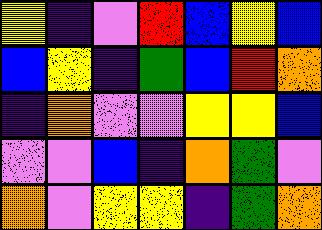[["yellow", "indigo", "violet", "red", "blue", "yellow", "blue"], ["blue", "yellow", "indigo", "green", "blue", "red", "orange"], ["indigo", "orange", "violet", "violet", "yellow", "yellow", "blue"], ["violet", "violet", "blue", "indigo", "orange", "green", "violet"], ["orange", "violet", "yellow", "yellow", "indigo", "green", "orange"]]